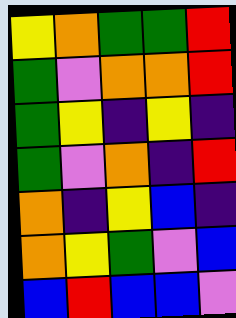[["yellow", "orange", "green", "green", "red"], ["green", "violet", "orange", "orange", "red"], ["green", "yellow", "indigo", "yellow", "indigo"], ["green", "violet", "orange", "indigo", "red"], ["orange", "indigo", "yellow", "blue", "indigo"], ["orange", "yellow", "green", "violet", "blue"], ["blue", "red", "blue", "blue", "violet"]]